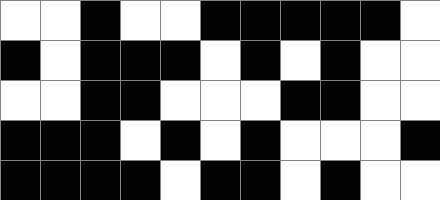[["white", "white", "black", "white", "white", "black", "black", "black", "black", "black", "white"], ["black", "white", "black", "black", "black", "white", "black", "white", "black", "white", "white"], ["white", "white", "black", "black", "white", "white", "white", "black", "black", "white", "white"], ["black", "black", "black", "white", "black", "white", "black", "white", "white", "white", "black"], ["black", "black", "black", "black", "white", "black", "black", "white", "black", "white", "white"]]